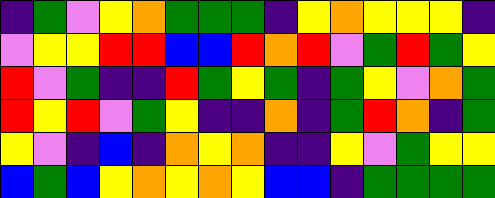[["indigo", "green", "violet", "yellow", "orange", "green", "green", "green", "indigo", "yellow", "orange", "yellow", "yellow", "yellow", "indigo"], ["violet", "yellow", "yellow", "red", "red", "blue", "blue", "red", "orange", "red", "violet", "green", "red", "green", "yellow"], ["red", "violet", "green", "indigo", "indigo", "red", "green", "yellow", "green", "indigo", "green", "yellow", "violet", "orange", "green"], ["red", "yellow", "red", "violet", "green", "yellow", "indigo", "indigo", "orange", "indigo", "green", "red", "orange", "indigo", "green"], ["yellow", "violet", "indigo", "blue", "indigo", "orange", "yellow", "orange", "indigo", "indigo", "yellow", "violet", "green", "yellow", "yellow"], ["blue", "green", "blue", "yellow", "orange", "yellow", "orange", "yellow", "blue", "blue", "indigo", "green", "green", "green", "green"]]